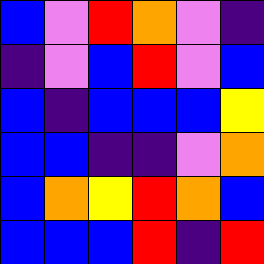[["blue", "violet", "red", "orange", "violet", "indigo"], ["indigo", "violet", "blue", "red", "violet", "blue"], ["blue", "indigo", "blue", "blue", "blue", "yellow"], ["blue", "blue", "indigo", "indigo", "violet", "orange"], ["blue", "orange", "yellow", "red", "orange", "blue"], ["blue", "blue", "blue", "red", "indigo", "red"]]